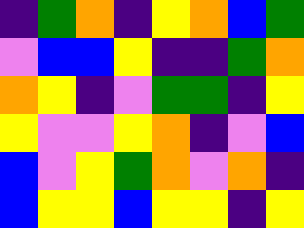[["indigo", "green", "orange", "indigo", "yellow", "orange", "blue", "green"], ["violet", "blue", "blue", "yellow", "indigo", "indigo", "green", "orange"], ["orange", "yellow", "indigo", "violet", "green", "green", "indigo", "yellow"], ["yellow", "violet", "violet", "yellow", "orange", "indigo", "violet", "blue"], ["blue", "violet", "yellow", "green", "orange", "violet", "orange", "indigo"], ["blue", "yellow", "yellow", "blue", "yellow", "yellow", "indigo", "yellow"]]